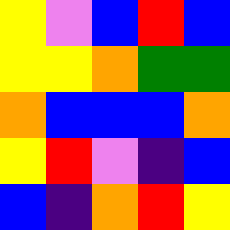[["yellow", "violet", "blue", "red", "blue"], ["yellow", "yellow", "orange", "green", "green"], ["orange", "blue", "blue", "blue", "orange"], ["yellow", "red", "violet", "indigo", "blue"], ["blue", "indigo", "orange", "red", "yellow"]]